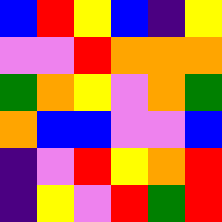[["blue", "red", "yellow", "blue", "indigo", "yellow"], ["violet", "violet", "red", "orange", "orange", "orange"], ["green", "orange", "yellow", "violet", "orange", "green"], ["orange", "blue", "blue", "violet", "violet", "blue"], ["indigo", "violet", "red", "yellow", "orange", "red"], ["indigo", "yellow", "violet", "red", "green", "red"]]